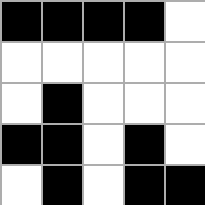[["black", "black", "black", "black", "white"], ["white", "white", "white", "white", "white"], ["white", "black", "white", "white", "white"], ["black", "black", "white", "black", "white"], ["white", "black", "white", "black", "black"]]